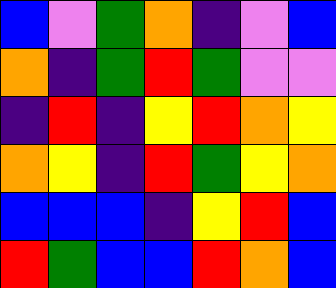[["blue", "violet", "green", "orange", "indigo", "violet", "blue"], ["orange", "indigo", "green", "red", "green", "violet", "violet"], ["indigo", "red", "indigo", "yellow", "red", "orange", "yellow"], ["orange", "yellow", "indigo", "red", "green", "yellow", "orange"], ["blue", "blue", "blue", "indigo", "yellow", "red", "blue"], ["red", "green", "blue", "blue", "red", "orange", "blue"]]